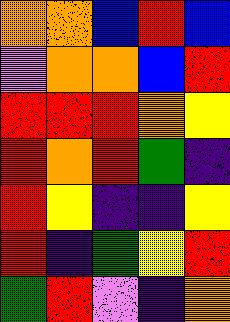[["orange", "orange", "blue", "red", "blue"], ["violet", "orange", "orange", "blue", "red"], ["red", "red", "red", "orange", "yellow"], ["red", "orange", "red", "green", "indigo"], ["red", "yellow", "indigo", "indigo", "yellow"], ["red", "indigo", "green", "yellow", "red"], ["green", "red", "violet", "indigo", "orange"]]